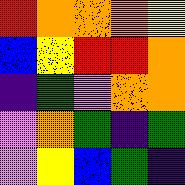[["red", "orange", "orange", "orange", "yellow"], ["blue", "yellow", "red", "red", "orange"], ["indigo", "green", "violet", "orange", "orange"], ["violet", "orange", "green", "indigo", "green"], ["violet", "yellow", "blue", "green", "indigo"]]